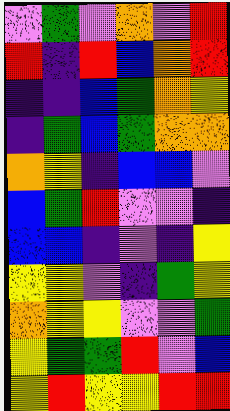[["violet", "green", "violet", "orange", "violet", "red"], ["red", "indigo", "red", "blue", "orange", "red"], ["indigo", "indigo", "blue", "green", "orange", "yellow"], ["indigo", "green", "blue", "green", "orange", "orange"], ["orange", "yellow", "indigo", "blue", "blue", "violet"], ["blue", "green", "red", "violet", "violet", "indigo"], ["blue", "blue", "indigo", "violet", "indigo", "yellow"], ["yellow", "yellow", "violet", "indigo", "green", "yellow"], ["orange", "yellow", "yellow", "violet", "violet", "green"], ["yellow", "green", "green", "red", "violet", "blue"], ["yellow", "red", "yellow", "yellow", "red", "red"]]